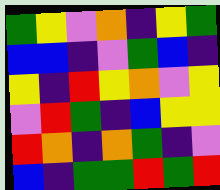[["green", "yellow", "violet", "orange", "indigo", "yellow", "green"], ["blue", "blue", "indigo", "violet", "green", "blue", "indigo"], ["yellow", "indigo", "red", "yellow", "orange", "violet", "yellow"], ["violet", "red", "green", "indigo", "blue", "yellow", "yellow"], ["red", "orange", "indigo", "orange", "green", "indigo", "violet"], ["blue", "indigo", "green", "green", "red", "green", "red"]]